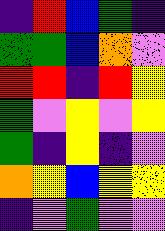[["indigo", "red", "blue", "green", "indigo"], ["green", "green", "blue", "orange", "violet"], ["red", "red", "indigo", "red", "yellow"], ["green", "violet", "yellow", "violet", "yellow"], ["green", "indigo", "yellow", "indigo", "violet"], ["orange", "yellow", "blue", "yellow", "yellow"], ["indigo", "violet", "green", "violet", "violet"]]